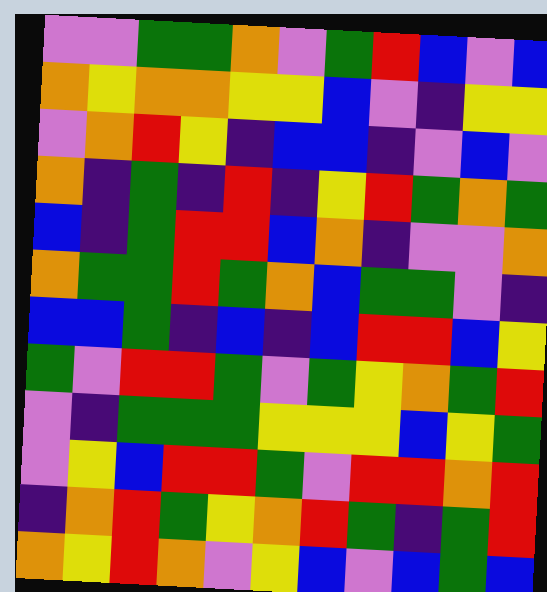[["violet", "violet", "green", "green", "orange", "violet", "green", "red", "blue", "violet", "blue"], ["orange", "yellow", "orange", "orange", "yellow", "yellow", "blue", "violet", "indigo", "yellow", "yellow"], ["violet", "orange", "red", "yellow", "indigo", "blue", "blue", "indigo", "violet", "blue", "violet"], ["orange", "indigo", "green", "indigo", "red", "indigo", "yellow", "red", "green", "orange", "green"], ["blue", "indigo", "green", "red", "red", "blue", "orange", "indigo", "violet", "violet", "orange"], ["orange", "green", "green", "red", "green", "orange", "blue", "green", "green", "violet", "indigo"], ["blue", "blue", "green", "indigo", "blue", "indigo", "blue", "red", "red", "blue", "yellow"], ["green", "violet", "red", "red", "green", "violet", "green", "yellow", "orange", "green", "red"], ["violet", "indigo", "green", "green", "green", "yellow", "yellow", "yellow", "blue", "yellow", "green"], ["violet", "yellow", "blue", "red", "red", "green", "violet", "red", "red", "orange", "red"], ["indigo", "orange", "red", "green", "yellow", "orange", "red", "green", "indigo", "green", "red"], ["orange", "yellow", "red", "orange", "violet", "yellow", "blue", "violet", "blue", "green", "blue"]]